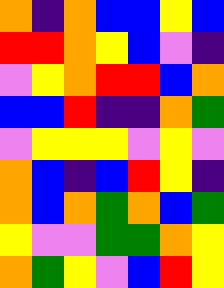[["orange", "indigo", "orange", "blue", "blue", "yellow", "blue"], ["red", "red", "orange", "yellow", "blue", "violet", "indigo"], ["violet", "yellow", "orange", "red", "red", "blue", "orange"], ["blue", "blue", "red", "indigo", "indigo", "orange", "green"], ["violet", "yellow", "yellow", "yellow", "violet", "yellow", "violet"], ["orange", "blue", "indigo", "blue", "red", "yellow", "indigo"], ["orange", "blue", "orange", "green", "orange", "blue", "green"], ["yellow", "violet", "violet", "green", "green", "orange", "yellow"], ["orange", "green", "yellow", "violet", "blue", "red", "yellow"]]